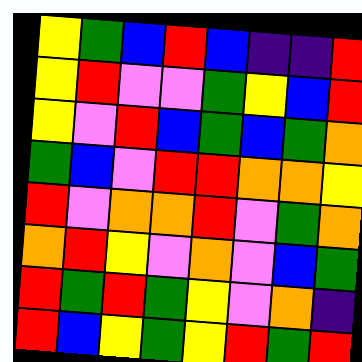[["yellow", "green", "blue", "red", "blue", "indigo", "indigo", "red"], ["yellow", "red", "violet", "violet", "green", "yellow", "blue", "red"], ["yellow", "violet", "red", "blue", "green", "blue", "green", "orange"], ["green", "blue", "violet", "red", "red", "orange", "orange", "yellow"], ["red", "violet", "orange", "orange", "red", "violet", "green", "orange"], ["orange", "red", "yellow", "violet", "orange", "violet", "blue", "green"], ["red", "green", "red", "green", "yellow", "violet", "orange", "indigo"], ["red", "blue", "yellow", "green", "yellow", "red", "green", "red"]]